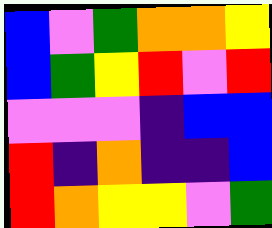[["blue", "violet", "green", "orange", "orange", "yellow"], ["blue", "green", "yellow", "red", "violet", "red"], ["violet", "violet", "violet", "indigo", "blue", "blue"], ["red", "indigo", "orange", "indigo", "indigo", "blue"], ["red", "orange", "yellow", "yellow", "violet", "green"]]